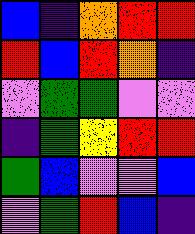[["blue", "indigo", "orange", "red", "red"], ["red", "blue", "red", "orange", "indigo"], ["violet", "green", "green", "violet", "violet"], ["indigo", "green", "yellow", "red", "red"], ["green", "blue", "violet", "violet", "blue"], ["violet", "green", "red", "blue", "indigo"]]